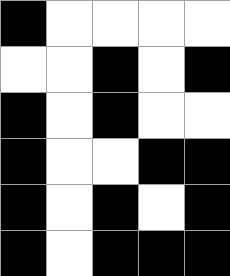[["black", "white", "white", "white", "white"], ["white", "white", "black", "white", "black"], ["black", "white", "black", "white", "white"], ["black", "white", "white", "black", "black"], ["black", "white", "black", "white", "black"], ["black", "white", "black", "black", "black"]]